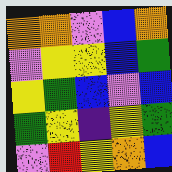[["orange", "orange", "violet", "blue", "orange"], ["violet", "yellow", "yellow", "blue", "green"], ["yellow", "green", "blue", "violet", "blue"], ["green", "yellow", "indigo", "yellow", "green"], ["violet", "red", "yellow", "orange", "blue"]]